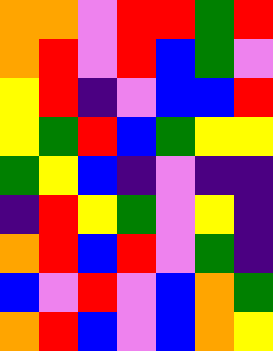[["orange", "orange", "violet", "red", "red", "green", "red"], ["orange", "red", "violet", "red", "blue", "green", "violet"], ["yellow", "red", "indigo", "violet", "blue", "blue", "red"], ["yellow", "green", "red", "blue", "green", "yellow", "yellow"], ["green", "yellow", "blue", "indigo", "violet", "indigo", "indigo"], ["indigo", "red", "yellow", "green", "violet", "yellow", "indigo"], ["orange", "red", "blue", "red", "violet", "green", "indigo"], ["blue", "violet", "red", "violet", "blue", "orange", "green"], ["orange", "red", "blue", "violet", "blue", "orange", "yellow"]]